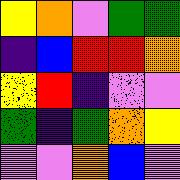[["yellow", "orange", "violet", "green", "green"], ["indigo", "blue", "red", "red", "orange"], ["yellow", "red", "indigo", "violet", "violet"], ["green", "indigo", "green", "orange", "yellow"], ["violet", "violet", "orange", "blue", "violet"]]